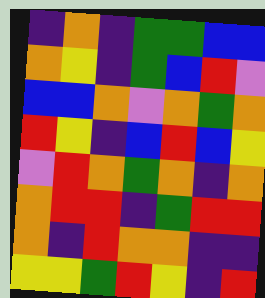[["indigo", "orange", "indigo", "green", "green", "blue", "blue"], ["orange", "yellow", "indigo", "green", "blue", "red", "violet"], ["blue", "blue", "orange", "violet", "orange", "green", "orange"], ["red", "yellow", "indigo", "blue", "red", "blue", "yellow"], ["violet", "red", "orange", "green", "orange", "indigo", "orange"], ["orange", "red", "red", "indigo", "green", "red", "red"], ["orange", "indigo", "red", "orange", "orange", "indigo", "indigo"], ["yellow", "yellow", "green", "red", "yellow", "indigo", "red"]]